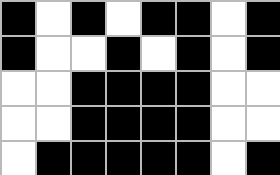[["black", "white", "black", "white", "black", "black", "white", "black"], ["black", "white", "white", "black", "white", "black", "white", "black"], ["white", "white", "black", "black", "black", "black", "white", "white"], ["white", "white", "black", "black", "black", "black", "white", "white"], ["white", "black", "black", "black", "black", "black", "white", "black"]]